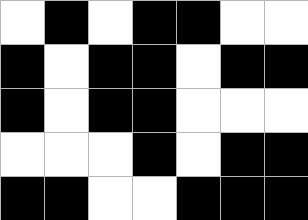[["white", "black", "white", "black", "black", "white", "white"], ["black", "white", "black", "black", "white", "black", "black"], ["black", "white", "black", "black", "white", "white", "white"], ["white", "white", "white", "black", "white", "black", "black"], ["black", "black", "white", "white", "black", "black", "black"]]